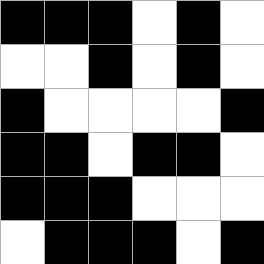[["black", "black", "black", "white", "black", "white"], ["white", "white", "black", "white", "black", "white"], ["black", "white", "white", "white", "white", "black"], ["black", "black", "white", "black", "black", "white"], ["black", "black", "black", "white", "white", "white"], ["white", "black", "black", "black", "white", "black"]]